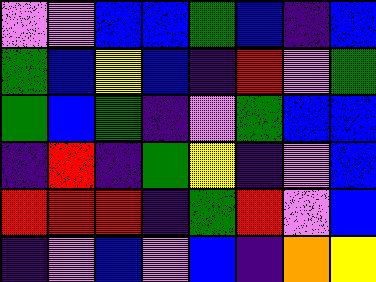[["violet", "violet", "blue", "blue", "green", "blue", "indigo", "blue"], ["green", "blue", "yellow", "blue", "indigo", "red", "violet", "green"], ["green", "blue", "green", "indigo", "violet", "green", "blue", "blue"], ["indigo", "red", "indigo", "green", "yellow", "indigo", "violet", "blue"], ["red", "red", "red", "indigo", "green", "red", "violet", "blue"], ["indigo", "violet", "blue", "violet", "blue", "indigo", "orange", "yellow"]]